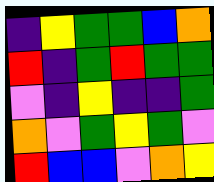[["indigo", "yellow", "green", "green", "blue", "orange"], ["red", "indigo", "green", "red", "green", "green"], ["violet", "indigo", "yellow", "indigo", "indigo", "green"], ["orange", "violet", "green", "yellow", "green", "violet"], ["red", "blue", "blue", "violet", "orange", "yellow"]]